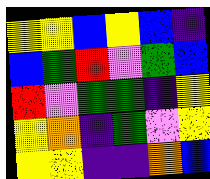[["yellow", "yellow", "blue", "yellow", "blue", "indigo"], ["blue", "green", "red", "violet", "green", "blue"], ["red", "violet", "green", "green", "indigo", "yellow"], ["yellow", "orange", "indigo", "green", "violet", "yellow"], ["yellow", "yellow", "indigo", "indigo", "orange", "blue"]]